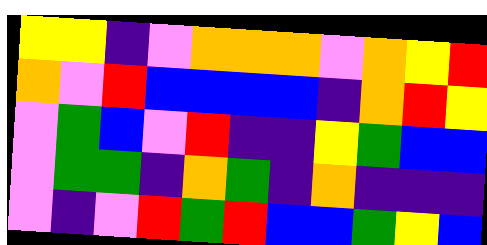[["yellow", "yellow", "indigo", "violet", "orange", "orange", "orange", "violet", "orange", "yellow", "red"], ["orange", "violet", "red", "blue", "blue", "blue", "blue", "indigo", "orange", "red", "yellow"], ["violet", "green", "blue", "violet", "red", "indigo", "indigo", "yellow", "green", "blue", "blue"], ["violet", "green", "green", "indigo", "orange", "green", "indigo", "orange", "indigo", "indigo", "indigo"], ["violet", "indigo", "violet", "red", "green", "red", "blue", "blue", "green", "yellow", "blue"]]